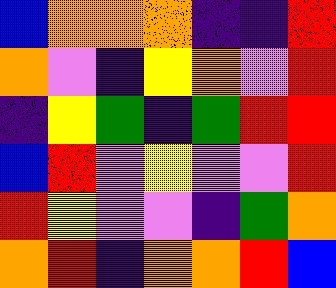[["blue", "orange", "orange", "orange", "indigo", "indigo", "red"], ["orange", "violet", "indigo", "yellow", "orange", "violet", "red"], ["indigo", "yellow", "green", "indigo", "green", "red", "red"], ["blue", "red", "violet", "yellow", "violet", "violet", "red"], ["red", "yellow", "violet", "violet", "indigo", "green", "orange"], ["orange", "red", "indigo", "orange", "orange", "red", "blue"]]